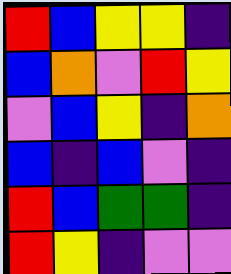[["red", "blue", "yellow", "yellow", "indigo"], ["blue", "orange", "violet", "red", "yellow"], ["violet", "blue", "yellow", "indigo", "orange"], ["blue", "indigo", "blue", "violet", "indigo"], ["red", "blue", "green", "green", "indigo"], ["red", "yellow", "indigo", "violet", "violet"]]